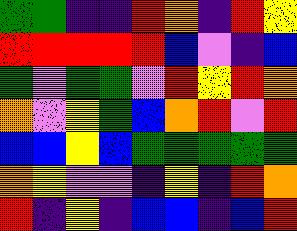[["green", "green", "indigo", "indigo", "red", "orange", "indigo", "red", "yellow"], ["red", "red", "red", "red", "red", "blue", "violet", "indigo", "blue"], ["green", "violet", "green", "green", "violet", "red", "yellow", "red", "orange"], ["orange", "violet", "yellow", "green", "blue", "orange", "red", "violet", "red"], ["blue", "blue", "yellow", "blue", "green", "green", "green", "green", "green"], ["orange", "yellow", "violet", "violet", "indigo", "yellow", "indigo", "red", "orange"], ["red", "indigo", "yellow", "indigo", "blue", "blue", "indigo", "blue", "red"]]